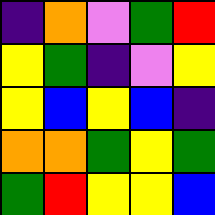[["indigo", "orange", "violet", "green", "red"], ["yellow", "green", "indigo", "violet", "yellow"], ["yellow", "blue", "yellow", "blue", "indigo"], ["orange", "orange", "green", "yellow", "green"], ["green", "red", "yellow", "yellow", "blue"]]